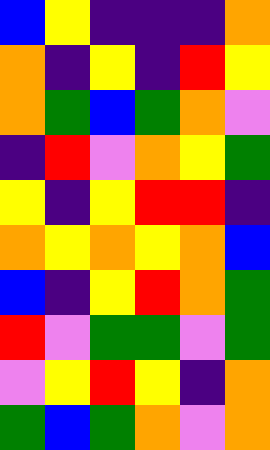[["blue", "yellow", "indigo", "indigo", "indigo", "orange"], ["orange", "indigo", "yellow", "indigo", "red", "yellow"], ["orange", "green", "blue", "green", "orange", "violet"], ["indigo", "red", "violet", "orange", "yellow", "green"], ["yellow", "indigo", "yellow", "red", "red", "indigo"], ["orange", "yellow", "orange", "yellow", "orange", "blue"], ["blue", "indigo", "yellow", "red", "orange", "green"], ["red", "violet", "green", "green", "violet", "green"], ["violet", "yellow", "red", "yellow", "indigo", "orange"], ["green", "blue", "green", "orange", "violet", "orange"]]